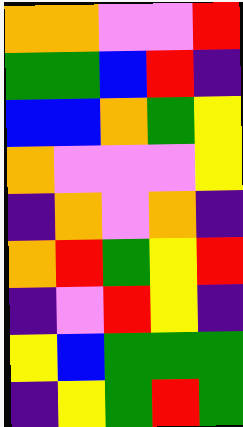[["orange", "orange", "violet", "violet", "red"], ["green", "green", "blue", "red", "indigo"], ["blue", "blue", "orange", "green", "yellow"], ["orange", "violet", "violet", "violet", "yellow"], ["indigo", "orange", "violet", "orange", "indigo"], ["orange", "red", "green", "yellow", "red"], ["indigo", "violet", "red", "yellow", "indigo"], ["yellow", "blue", "green", "green", "green"], ["indigo", "yellow", "green", "red", "green"]]